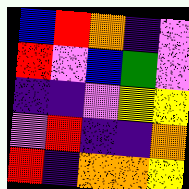[["blue", "red", "orange", "indigo", "violet"], ["red", "violet", "blue", "green", "violet"], ["indigo", "indigo", "violet", "yellow", "yellow"], ["violet", "red", "indigo", "indigo", "orange"], ["red", "indigo", "orange", "orange", "yellow"]]